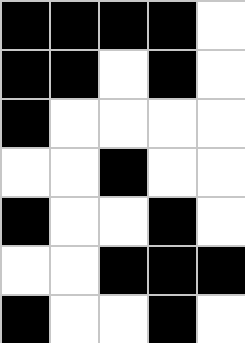[["black", "black", "black", "black", "white"], ["black", "black", "white", "black", "white"], ["black", "white", "white", "white", "white"], ["white", "white", "black", "white", "white"], ["black", "white", "white", "black", "white"], ["white", "white", "black", "black", "black"], ["black", "white", "white", "black", "white"]]